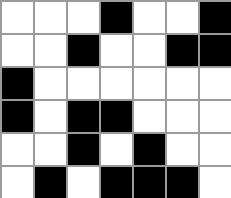[["white", "white", "white", "black", "white", "white", "black"], ["white", "white", "black", "white", "white", "black", "black"], ["black", "white", "white", "white", "white", "white", "white"], ["black", "white", "black", "black", "white", "white", "white"], ["white", "white", "black", "white", "black", "white", "white"], ["white", "black", "white", "black", "black", "black", "white"]]